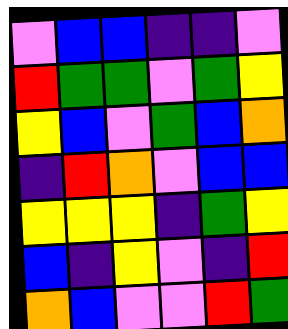[["violet", "blue", "blue", "indigo", "indigo", "violet"], ["red", "green", "green", "violet", "green", "yellow"], ["yellow", "blue", "violet", "green", "blue", "orange"], ["indigo", "red", "orange", "violet", "blue", "blue"], ["yellow", "yellow", "yellow", "indigo", "green", "yellow"], ["blue", "indigo", "yellow", "violet", "indigo", "red"], ["orange", "blue", "violet", "violet", "red", "green"]]